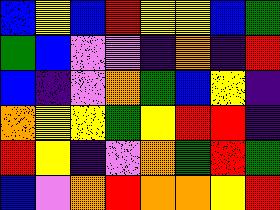[["blue", "yellow", "blue", "red", "yellow", "yellow", "blue", "green"], ["green", "blue", "violet", "violet", "indigo", "orange", "indigo", "red"], ["blue", "indigo", "violet", "orange", "green", "blue", "yellow", "indigo"], ["orange", "yellow", "yellow", "green", "yellow", "red", "red", "indigo"], ["red", "yellow", "indigo", "violet", "orange", "green", "red", "green"], ["blue", "violet", "orange", "red", "orange", "orange", "yellow", "red"]]